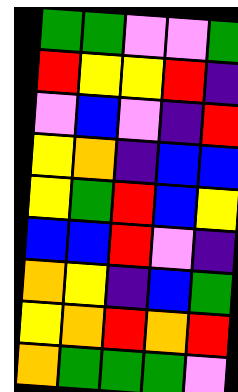[["green", "green", "violet", "violet", "green"], ["red", "yellow", "yellow", "red", "indigo"], ["violet", "blue", "violet", "indigo", "red"], ["yellow", "orange", "indigo", "blue", "blue"], ["yellow", "green", "red", "blue", "yellow"], ["blue", "blue", "red", "violet", "indigo"], ["orange", "yellow", "indigo", "blue", "green"], ["yellow", "orange", "red", "orange", "red"], ["orange", "green", "green", "green", "violet"]]